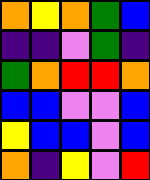[["orange", "yellow", "orange", "green", "blue"], ["indigo", "indigo", "violet", "green", "indigo"], ["green", "orange", "red", "red", "orange"], ["blue", "blue", "violet", "violet", "blue"], ["yellow", "blue", "blue", "violet", "blue"], ["orange", "indigo", "yellow", "violet", "red"]]